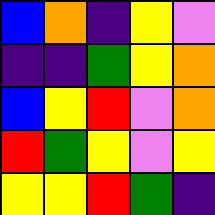[["blue", "orange", "indigo", "yellow", "violet"], ["indigo", "indigo", "green", "yellow", "orange"], ["blue", "yellow", "red", "violet", "orange"], ["red", "green", "yellow", "violet", "yellow"], ["yellow", "yellow", "red", "green", "indigo"]]